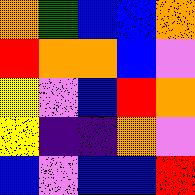[["orange", "green", "blue", "blue", "orange"], ["red", "orange", "orange", "blue", "violet"], ["yellow", "violet", "blue", "red", "orange"], ["yellow", "indigo", "indigo", "orange", "violet"], ["blue", "violet", "blue", "blue", "red"]]